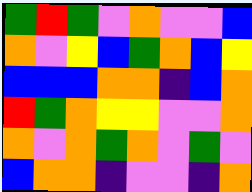[["green", "red", "green", "violet", "orange", "violet", "violet", "blue"], ["orange", "violet", "yellow", "blue", "green", "orange", "blue", "yellow"], ["blue", "blue", "blue", "orange", "orange", "indigo", "blue", "orange"], ["red", "green", "orange", "yellow", "yellow", "violet", "violet", "orange"], ["orange", "violet", "orange", "green", "orange", "violet", "green", "violet"], ["blue", "orange", "orange", "indigo", "violet", "violet", "indigo", "orange"]]